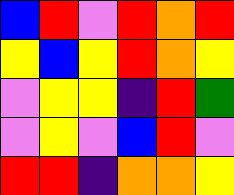[["blue", "red", "violet", "red", "orange", "red"], ["yellow", "blue", "yellow", "red", "orange", "yellow"], ["violet", "yellow", "yellow", "indigo", "red", "green"], ["violet", "yellow", "violet", "blue", "red", "violet"], ["red", "red", "indigo", "orange", "orange", "yellow"]]